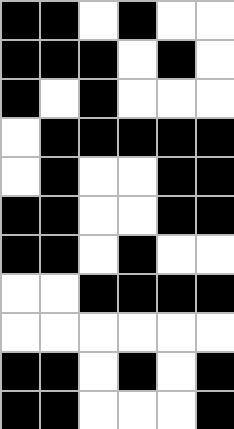[["black", "black", "white", "black", "white", "white"], ["black", "black", "black", "white", "black", "white"], ["black", "white", "black", "white", "white", "white"], ["white", "black", "black", "black", "black", "black"], ["white", "black", "white", "white", "black", "black"], ["black", "black", "white", "white", "black", "black"], ["black", "black", "white", "black", "white", "white"], ["white", "white", "black", "black", "black", "black"], ["white", "white", "white", "white", "white", "white"], ["black", "black", "white", "black", "white", "black"], ["black", "black", "white", "white", "white", "black"]]